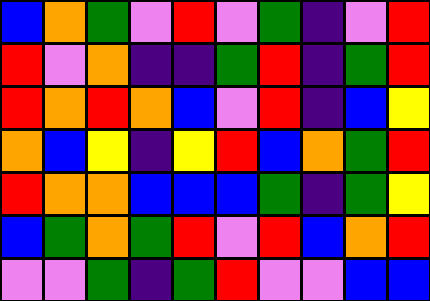[["blue", "orange", "green", "violet", "red", "violet", "green", "indigo", "violet", "red"], ["red", "violet", "orange", "indigo", "indigo", "green", "red", "indigo", "green", "red"], ["red", "orange", "red", "orange", "blue", "violet", "red", "indigo", "blue", "yellow"], ["orange", "blue", "yellow", "indigo", "yellow", "red", "blue", "orange", "green", "red"], ["red", "orange", "orange", "blue", "blue", "blue", "green", "indigo", "green", "yellow"], ["blue", "green", "orange", "green", "red", "violet", "red", "blue", "orange", "red"], ["violet", "violet", "green", "indigo", "green", "red", "violet", "violet", "blue", "blue"]]